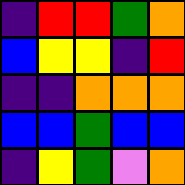[["indigo", "red", "red", "green", "orange"], ["blue", "yellow", "yellow", "indigo", "red"], ["indigo", "indigo", "orange", "orange", "orange"], ["blue", "blue", "green", "blue", "blue"], ["indigo", "yellow", "green", "violet", "orange"]]